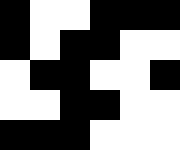[["black", "white", "white", "black", "black", "black"], ["black", "white", "black", "black", "white", "white"], ["white", "black", "black", "white", "white", "black"], ["white", "white", "black", "black", "white", "white"], ["black", "black", "black", "white", "white", "white"]]